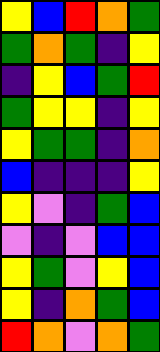[["yellow", "blue", "red", "orange", "green"], ["green", "orange", "green", "indigo", "yellow"], ["indigo", "yellow", "blue", "green", "red"], ["green", "yellow", "yellow", "indigo", "yellow"], ["yellow", "green", "green", "indigo", "orange"], ["blue", "indigo", "indigo", "indigo", "yellow"], ["yellow", "violet", "indigo", "green", "blue"], ["violet", "indigo", "violet", "blue", "blue"], ["yellow", "green", "violet", "yellow", "blue"], ["yellow", "indigo", "orange", "green", "blue"], ["red", "orange", "violet", "orange", "green"]]